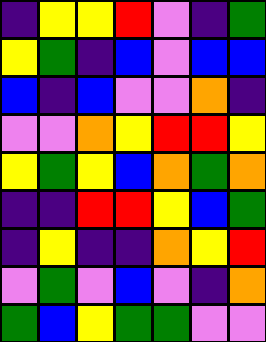[["indigo", "yellow", "yellow", "red", "violet", "indigo", "green"], ["yellow", "green", "indigo", "blue", "violet", "blue", "blue"], ["blue", "indigo", "blue", "violet", "violet", "orange", "indigo"], ["violet", "violet", "orange", "yellow", "red", "red", "yellow"], ["yellow", "green", "yellow", "blue", "orange", "green", "orange"], ["indigo", "indigo", "red", "red", "yellow", "blue", "green"], ["indigo", "yellow", "indigo", "indigo", "orange", "yellow", "red"], ["violet", "green", "violet", "blue", "violet", "indigo", "orange"], ["green", "blue", "yellow", "green", "green", "violet", "violet"]]